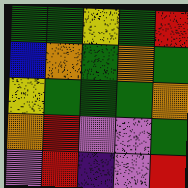[["green", "green", "yellow", "green", "red"], ["blue", "orange", "green", "orange", "green"], ["yellow", "green", "green", "green", "orange"], ["orange", "red", "violet", "violet", "green"], ["violet", "red", "indigo", "violet", "red"]]